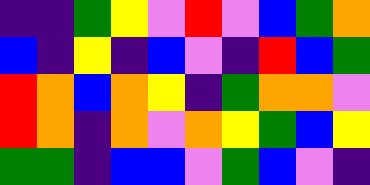[["indigo", "indigo", "green", "yellow", "violet", "red", "violet", "blue", "green", "orange"], ["blue", "indigo", "yellow", "indigo", "blue", "violet", "indigo", "red", "blue", "green"], ["red", "orange", "blue", "orange", "yellow", "indigo", "green", "orange", "orange", "violet"], ["red", "orange", "indigo", "orange", "violet", "orange", "yellow", "green", "blue", "yellow"], ["green", "green", "indigo", "blue", "blue", "violet", "green", "blue", "violet", "indigo"]]